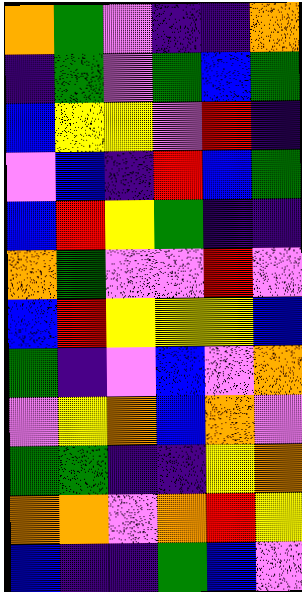[["orange", "green", "violet", "indigo", "indigo", "orange"], ["indigo", "green", "violet", "green", "blue", "green"], ["blue", "yellow", "yellow", "violet", "red", "indigo"], ["violet", "blue", "indigo", "red", "blue", "green"], ["blue", "red", "yellow", "green", "indigo", "indigo"], ["orange", "green", "violet", "violet", "red", "violet"], ["blue", "red", "yellow", "yellow", "yellow", "blue"], ["green", "indigo", "violet", "blue", "violet", "orange"], ["violet", "yellow", "orange", "blue", "orange", "violet"], ["green", "green", "indigo", "indigo", "yellow", "orange"], ["orange", "orange", "violet", "orange", "red", "yellow"], ["blue", "indigo", "indigo", "green", "blue", "violet"]]